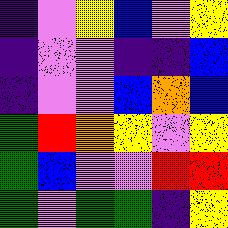[["indigo", "violet", "yellow", "blue", "violet", "yellow"], ["indigo", "violet", "violet", "indigo", "indigo", "blue"], ["indigo", "violet", "violet", "blue", "orange", "blue"], ["green", "red", "orange", "yellow", "violet", "yellow"], ["green", "blue", "violet", "violet", "red", "red"], ["green", "violet", "green", "green", "indigo", "yellow"]]